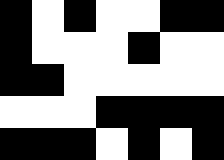[["black", "white", "black", "white", "white", "black", "black"], ["black", "white", "white", "white", "black", "white", "white"], ["black", "black", "white", "white", "white", "white", "white"], ["white", "white", "white", "black", "black", "black", "black"], ["black", "black", "black", "white", "black", "white", "black"]]